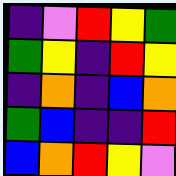[["indigo", "violet", "red", "yellow", "green"], ["green", "yellow", "indigo", "red", "yellow"], ["indigo", "orange", "indigo", "blue", "orange"], ["green", "blue", "indigo", "indigo", "red"], ["blue", "orange", "red", "yellow", "violet"]]